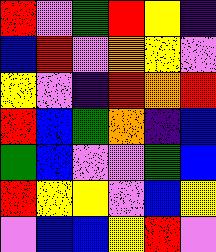[["red", "violet", "green", "red", "yellow", "indigo"], ["blue", "red", "violet", "orange", "yellow", "violet"], ["yellow", "violet", "indigo", "red", "orange", "red"], ["red", "blue", "green", "orange", "indigo", "blue"], ["green", "blue", "violet", "violet", "green", "blue"], ["red", "yellow", "yellow", "violet", "blue", "yellow"], ["violet", "blue", "blue", "yellow", "red", "violet"]]